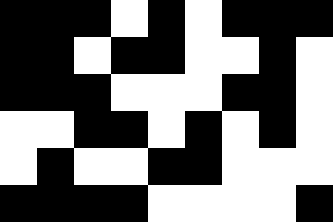[["black", "black", "black", "white", "black", "white", "black", "black", "black"], ["black", "black", "white", "black", "black", "white", "white", "black", "white"], ["black", "black", "black", "white", "white", "white", "black", "black", "white"], ["white", "white", "black", "black", "white", "black", "white", "black", "white"], ["white", "black", "white", "white", "black", "black", "white", "white", "white"], ["black", "black", "black", "black", "white", "white", "white", "white", "black"]]